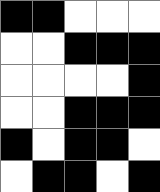[["black", "black", "white", "white", "white"], ["white", "white", "black", "black", "black"], ["white", "white", "white", "white", "black"], ["white", "white", "black", "black", "black"], ["black", "white", "black", "black", "white"], ["white", "black", "black", "white", "black"]]